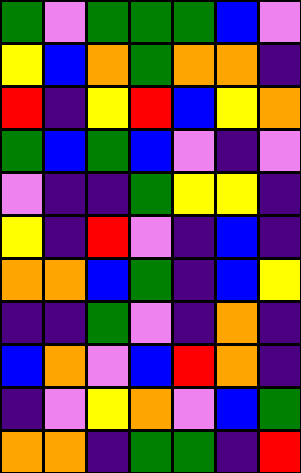[["green", "violet", "green", "green", "green", "blue", "violet"], ["yellow", "blue", "orange", "green", "orange", "orange", "indigo"], ["red", "indigo", "yellow", "red", "blue", "yellow", "orange"], ["green", "blue", "green", "blue", "violet", "indigo", "violet"], ["violet", "indigo", "indigo", "green", "yellow", "yellow", "indigo"], ["yellow", "indigo", "red", "violet", "indigo", "blue", "indigo"], ["orange", "orange", "blue", "green", "indigo", "blue", "yellow"], ["indigo", "indigo", "green", "violet", "indigo", "orange", "indigo"], ["blue", "orange", "violet", "blue", "red", "orange", "indigo"], ["indigo", "violet", "yellow", "orange", "violet", "blue", "green"], ["orange", "orange", "indigo", "green", "green", "indigo", "red"]]